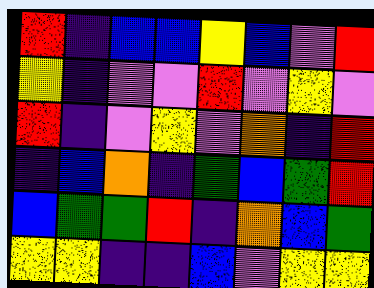[["red", "indigo", "blue", "blue", "yellow", "blue", "violet", "red"], ["yellow", "indigo", "violet", "violet", "red", "violet", "yellow", "violet"], ["red", "indigo", "violet", "yellow", "violet", "orange", "indigo", "red"], ["indigo", "blue", "orange", "indigo", "green", "blue", "green", "red"], ["blue", "green", "green", "red", "indigo", "orange", "blue", "green"], ["yellow", "yellow", "indigo", "indigo", "blue", "violet", "yellow", "yellow"]]